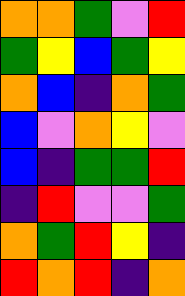[["orange", "orange", "green", "violet", "red"], ["green", "yellow", "blue", "green", "yellow"], ["orange", "blue", "indigo", "orange", "green"], ["blue", "violet", "orange", "yellow", "violet"], ["blue", "indigo", "green", "green", "red"], ["indigo", "red", "violet", "violet", "green"], ["orange", "green", "red", "yellow", "indigo"], ["red", "orange", "red", "indigo", "orange"]]